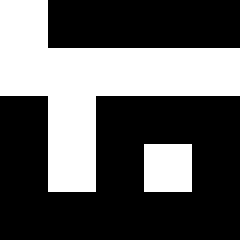[["white", "black", "black", "black", "black"], ["white", "white", "white", "white", "white"], ["black", "white", "black", "black", "black"], ["black", "white", "black", "white", "black"], ["black", "black", "black", "black", "black"]]